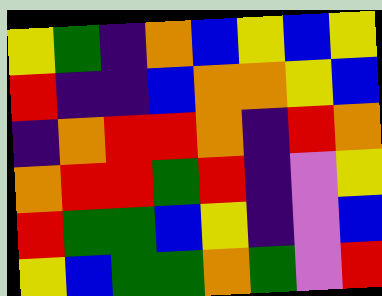[["yellow", "green", "indigo", "orange", "blue", "yellow", "blue", "yellow"], ["red", "indigo", "indigo", "blue", "orange", "orange", "yellow", "blue"], ["indigo", "orange", "red", "red", "orange", "indigo", "red", "orange"], ["orange", "red", "red", "green", "red", "indigo", "violet", "yellow"], ["red", "green", "green", "blue", "yellow", "indigo", "violet", "blue"], ["yellow", "blue", "green", "green", "orange", "green", "violet", "red"]]